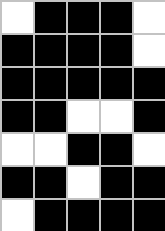[["white", "black", "black", "black", "white"], ["black", "black", "black", "black", "white"], ["black", "black", "black", "black", "black"], ["black", "black", "white", "white", "black"], ["white", "white", "black", "black", "white"], ["black", "black", "white", "black", "black"], ["white", "black", "black", "black", "black"]]